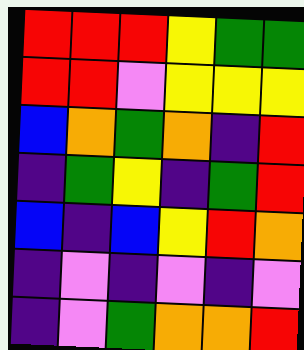[["red", "red", "red", "yellow", "green", "green"], ["red", "red", "violet", "yellow", "yellow", "yellow"], ["blue", "orange", "green", "orange", "indigo", "red"], ["indigo", "green", "yellow", "indigo", "green", "red"], ["blue", "indigo", "blue", "yellow", "red", "orange"], ["indigo", "violet", "indigo", "violet", "indigo", "violet"], ["indigo", "violet", "green", "orange", "orange", "red"]]